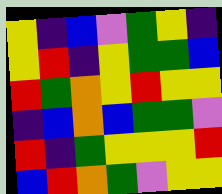[["yellow", "indigo", "blue", "violet", "green", "yellow", "indigo"], ["yellow", "red", "indigo", "yellow", "green", "green", "blue"], ["red", "green", "orange", "yellow", "red", "yellow", "yellow"], ["indigo", "blue", "orange", "blue", "green", "green", "violet"], ["red", "indigo", "green", "yellow", "yellow", "yellow", "red"], ["blue", "red", "orange", "green", "violet", "yellow", "yellow"]]